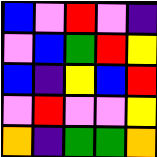[["blue", "violet", "red", "violet", "indigo"], ["violet", "blue", "green", "red", "yellow"], ["blue", "indigo", "yellow", "blue", "red"], ["violet", "red", "violet", "violet", "yellow"], ["orange", "indigo", "green", "green", "orange"]]